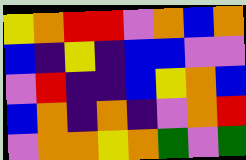[["yellow", "orange", "red", "red", "violet", "orange", "blue", "orange"], ["blue", "indigo", "yellow", "indigo", "blue", "blue", "violet", "violet"], ["violet", "red", "indigo", "indigo", "blue", "yellow", "orange", "blue"], ["blue", "orange", "indigo", "orange", "indigo", "violet", "orange", "red"], ["violet", "orange", "orange", "yellow", "orange", "green", "violet", "green"]]